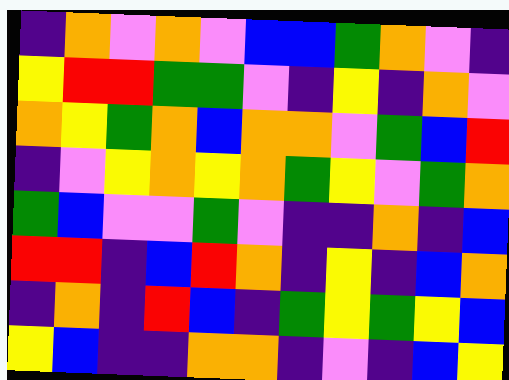[["indigo", "orange", "violet", "orange", "violet", "blue", "blue", "green", "orange", "violet", "indigo"], ["yellow", "red", "red", "green", "green", "violet", "indigo", "yellow", "indigo", "orange", "violet"], ["orange", "yellow", "green", "orange", "blue", "orange", "orange", "violet", "green", "blue", "red"], ["indigo", "violet", "yellow", "orange", "yellow", "orange", "green", "yellow", "violet", "green", "orange"], ["green", "blue", "violet", "violet", "green", "violet", "indigo", "indigo", "orange", "indigo", "blue"], ["red", "red", "indigo", "blue", "red", "orange", "indigo", "yellow", "indigo", "blue", "orange"], ["indigo", "orange", "indigo", "red", "blue", "indigo", "green", "yellow", "green", "yellow", "blue"], ["yellow", "blue", "indigo", "indigo", "orange", "orange", "indigo", "violet", "indigo", "blue", "yellow"]]